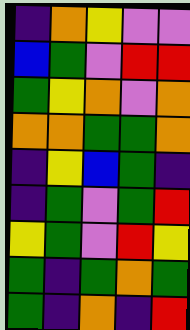[["indigo", "orange", "yellow", "violet", "violet"], ["blue", "green", "violet", "red", "red"], ["green", "yellow", "orange", "violet", "orange"], ["orange", "orange", "green", "green", "orange"], ["indigo", "yellow", "blue", "green", "indigo"], ["indigo", "green", "violet", "green", "red"], ["yellow", "green", "violet", "red", "yellow"], ["green", "indigo", "green", "orange", "green"], ["green", "indigo", "orange", "indigo", "red"]]